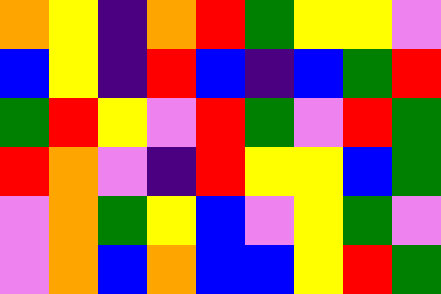[["orange", "yellow", "indigo", "orange", "red", "green", "yellow", "yellow", "violet"], ["blue", "yellow", "indigo", "red", "blue", "indigo", "blue", "green", "red"], ["green", "red", "yellow", "violet", "red", "green", "violet", "red", "green"], ["red", "orange", "violet", "indigo", "red", "yellow", "yellow", "blue", "green"], ["violet", "orange", "green", "yellow", "blue", "violet", "yellow", "green", "violet"], ["violet", "orange", "blue", "orange", "blue", "blue", "yellow", "red", "green"]]